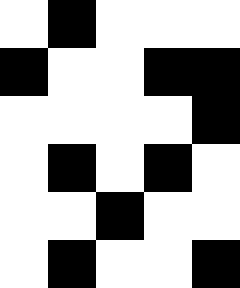[["white", "black", "white", "white", "white"], ["black", "white", "white", "black", "black"], ["white", "white", "white", "white", "black"], ["white", "black", "white", "black", "white"], ["white", "white", "black", "white", "white"], ["white", "black", "white", "white", "black"]]